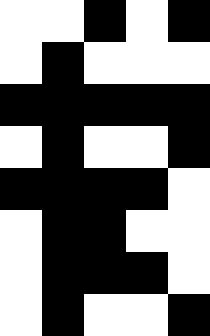[["white", "white", "black", "white", "black"], ["white", "black", "white", "white", "white"], ["black", "black", "black", "black", "black"], ["white", "black", "white", "white", "black"], ["black", "black", "black", "black", "white"], ["white", "black", "black", "white", "white"], ["white", "black", "black", "black", "white"], ["white", "black", "white", "white", "black"]]